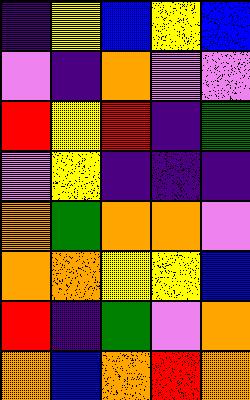[["indigo", "yellow", "blue", "yellow", "blue"], ["violet", "indigo", "orange", "violet", "violet"], ["red", "yellow", "red", "indigo", "green"], ["violet", "yellow", "indigo", "indigo", "indigo"], ["orange", "green", "orange", "orange", "violet"], ["orange", "orange", "yellow", "yellow", "blue"], ["red", "indigo", "green", "violet", "orange"], ["orange", "blue", "orange", "red", "orange"]]